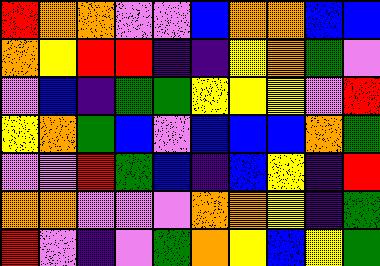[["red", "orange", "orange", "violet", "violet", "blue", "orange", "orange", "blue", "blue"], ["orange", "yellow", "red", "red", "indigo", "indigo", "yellow", "orange", "green", "violet"], ["violet", "blue", "indigo", "green", "green", "yellow", "yellow", "yellow", "violet", "red"], ["yellow", "orange", "green", "blue", "violet", "blue", "blue", "blue", "orange", "green"], ["violet", "violet", "red", "green", "blue", "indigo", "blue", "yellow", "indigo", "red"], ["orange", "orange", "violet", "violet", "violet", "orange", "orange", "yellow", "indigo", "green"], ["red", "violet", "indigo", "violet", "green", "orange", "yellow", "blue", "yellow", "green"]]